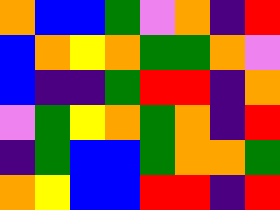[["orange", "blue", "blue", "green", "violet", "orange", "indigo", "red"], ["blue", "orange", "yellow", "orange", "green", "green", "orange", "violet"], ["blue", "indigo", "indigo", "green", "red", "red", "indigo", "orange"], ["violet", "green", "yellow", "orange", "green", "orange", "indigo", "red"], ["indigo", "green", "blue", "blue", "green", "orange", "orange", "green"], ["orange", "yellow", "blue", "blue", "red", "red", "indigo", "red"]]